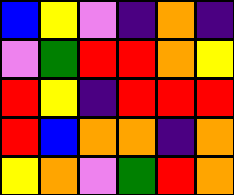[["blue", "yellow", "violet", "indigo", "orange", "indigo"], ["violet", "green", "red", "red", "orange", "yellow"], ["red", "yellow", "indigo", "red", "red", "red"], ["red", "blue", "orange", "orange", "indigo", "orange"], ["yellow", "orange", "violet", "green", "red", "orange"]]